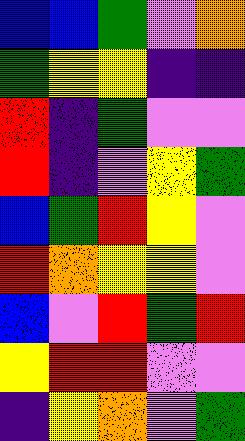[["blue", "blue", "green", "violet", "orange"], ["green", "yellow", "yellow", "indigo", "indigo"], ["red", "indigo", "green", "violet", "violet"], ["red", "indigo", "violet", "yellow", "green"], ["blue", "green", "red", "yellow", "violet"], ["red", "orange", "yellow", "yellow", "violet"], ["blue", "violet", "red", "green", "red"], ["yellow", "red", "red", "violet", "violet"], ["indigo", "yellow", "orange", "violet", "green"]]